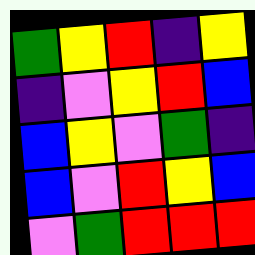[["green", "yellow", "red", "indigo", "yellow"], ["indigo", "violet", "yellow", "red", "blue"], ["blue", "yellow", "violet", "green", "indigo"], ["blue", "violet", "red", "yellow", "blue"], ["violet", "green", "red", "red", "red"]]